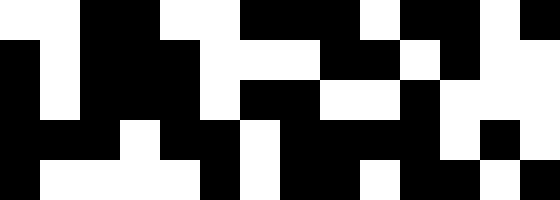[["white", "white", "black", "black", "white", "white", "black", "black", "black", "white", "black", "black", "white", "black"], ["black", "white", "black", "black", "black", "white", "white", "white", "black", "black", "white", "black", "white", "white"], ["black", "white", "black", "black", "black", "white", "black", "black", "white", "white", "black", "white", "white", "white"], ["black", "black", "black", "white", "black", "black", "white", "black", "black", "black", "black", "white", "black", "white"], ["black", "white", "white", "white", "white", "black", "white", "black", "black", "white", "black", "black", "white", "black"]]